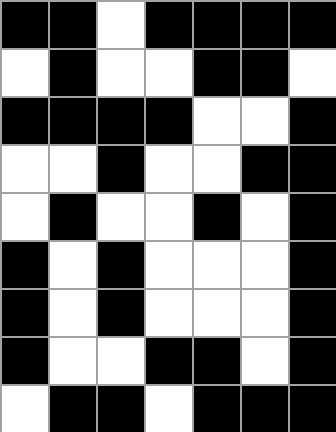[["black", "black", "white", "black", "black", "black", "black"], ["white", "black", "white", "white", "black", "black", "white"], ["black", "black", "black", "black", "white", "white", "black"], ["white", "white", "black", "white", "white", "black", "black"], ["white", "black", "white", "white", "black", "white", "black"], ["black", "white", "black", "white", "white", "white", "black"], ["black", "white", "black", "white", "white", "white", "black"], ["black", "white", "white", "black", "black", "white", "black"], ["white", "black", "black", "white", "black", "black", "black"]]